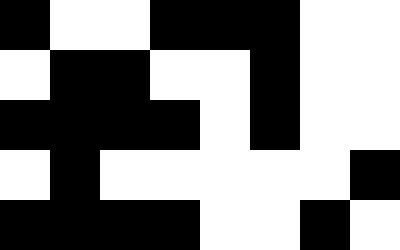[["black", "white", "white", "black", "black", "black", "white", "white"], ["white", "black", "black", "white", "white", "black", "white", "white"], ["black", "black", "black", "black", "white", "black", "white", "white"], ["white", "black", "white", "white", "white", "white", "white", "black"], ["black", "black", "black", "black", "white", "white", "black", "white"]]